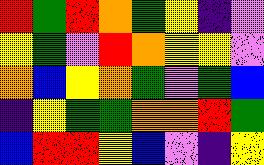[["red", "green", "red", "orange", "green", "yellow", "indigo", "violet"], ["yellow", "green", "violet", "red", "orange", "yellow", "yellow", "violet"], ["orange", "blue", "yellow", "orange", "green", "violet", "green", "blue"], ["indigo", "yellow", "green", "green", "orange", "orange", "red", "green"], ["blue", "red", "red", "yellow", "blue", "violet", "indigo", "yellow"]]